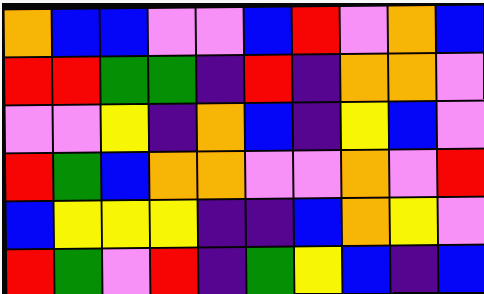[["orange", "blue", "blue", "violet", "violet", "blue", "red", "violet", "orange", "blue"], ["red", "red", "green", "green", "indigo", "red", "indigo", "orange", "orange", "violet"], ["violet", "violet", "yellow", "indigo", "orange", "blue", "indigo", "yellow", "blue", "violet"], ["red", "green", "blue", "orange", "orange", "violet", "violet", "orange", "violet", "red"], ["blue", "yellow", "yellow", "yellow", "indigo", "indigo", "blue", "orange", "yellow", "violet"], ["red", "green", "violet", "red", "indigo", "green", "yellow", "blue", "indigo", "blue"]]